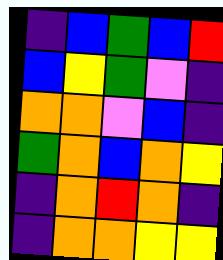[["indigo", "blue", "green", "blue", "red"], ["blue", "yellow", "green", "violet", "indigo"], ["orange", "orange", "violet", "blue", "indigo"], ["green", "orange", "blue", "orange", "yellow"], ["indigo", "orange", "red", "orange", "indigo"], ["indigo", "orange", "orange", "yellow", "yellow"]]